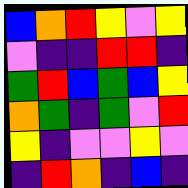[["blue", "orange", "red", "yellow", "violet", "yellow"], ["violet", "indigo", "indigo", "red", "red", "indigo"], ["green", "red", "blue", "green", "blue", "yellow"], ["orange", "green", "indigo", "green", "violet", "red"], ["yellow", "indigo", "violet", "violet", "yellow", "violet"], ["indigo", "red", "orange", "indigo", "blue", "indigo"]]